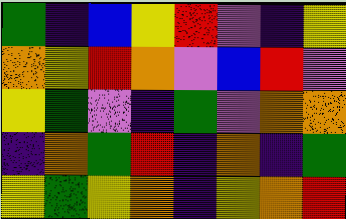[["green", "indigo", "blue", "yellow", "red", "violet", "indigo", "yellow"], ["orange", "yellow", "red", "orange", "violet", "blue", "red", "violet"], ["yellow", "green", "violet", "indigo", "green", "violet", "orange", "orange"], ["indigo", "orange", "green", "red", "indigo", "orange", "indigo", "green"], ["yellow", "green", "yellow", "orange", "indigo", "yellow", "orange", "red"]]